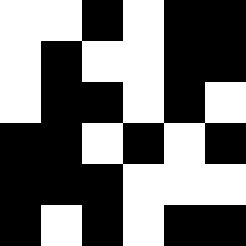[["white", "white", "black", "white", "black", "black"], ["white", "black", "white", "white", "black", "black"], ["white", "black", "black", "white", "black", "white"], ["black", "black", "white", "black", "white", "black"], ["black", "black", "black", "white", "white", "white"], ["black", "white", "black", "white", "black", "black"]]